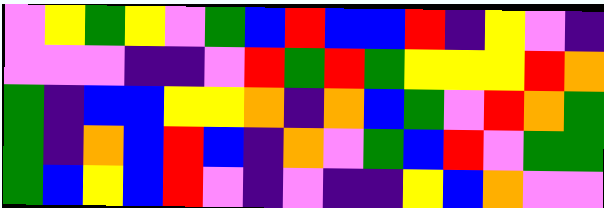[["violet", "yellow", "green", "yellow", "violet", "green", "blue", "red", "blue", "blue", "red", "indigo", "yellow", "violet", "indigo"], ["violet", "violet", "violet", "indigo", "indigo", "violet", "red", "green", "red", "green", "yellow", "yellow", "yellow", "red", "orange"], ["green", "indigo", "blue", "blue", "yellow", "yellow", "orange", "indigo", "orange", "blue", "green", "violet", "red", "orange", "green"], ["green", "indigo", "orange", "blue", "red", "blue", "indigo", "orange", "violet", "green", "blue", "red", "violet", "green", "green"], ["green", "blue", "yellow", "blue", "red", "violet", "indigo", "violet", "indigo", "indigo", "yellow", "blue", "orange", "violet", "violet"]]